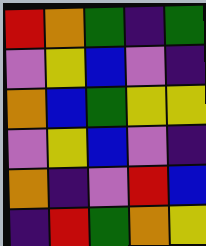[["red", "orange", "green", "indigo", "green"], ["violet", "yellow", "blue", "violet", "indigo"], ["orange", "blue", "green", "yellow", "yellow"], ["violet", "yellow", "blue", "violet", "indigo"], ["orange", "indigo", "violet", "red", "blue"], ["indigo", "red", "green", "orange", "yellow"]]